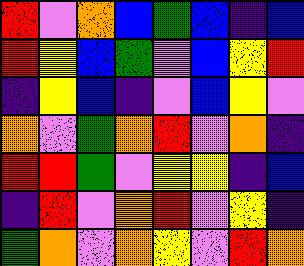[["red", "violet", "orange", "blue", "green", "blue", "indigo", "blue"], ["red", "yellow", "blue", "green", "violet", "blue", "yellow", "red"], ["indigo", "yellow", "blue", "indigo", "violet", "blue", "yellow", "violet"], ["orange", "violet", "green", "orange", "red", "violet", "orange", "indigo"], ["red", "red", "green", "violet", "yellow", "yellow", "indigo", "blue"], ["indigo", "red", "violet", "orange", "red", "violet", "yellow", "indigo"], ["green", "orange", "violet", "orange", "yellow", "violet", "red", "orange"]]